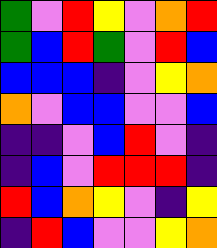[["green", "violet", "red", "yellow", "violet", "orange", "red"], ["green", "blue", "red", "green", "violet", "red", "blue"], ["blue", "blue", "blue", "indigo", "violet", "yellow", "orange"], ["orange", "violet", "blue", "blue", "violet", "violet", "blue"], ["indigo", "indigo", "violet", "blue", "red", "violet", "indigo"], ["indigo", "blue", "violet", "red", "red", "red", "indigo"], ["red", "blue", "orange", "yellow", "violet", "indigo", "yellow"], ["indigo", "red", "blue", "violet", "violet", "yellow", "orange"]]